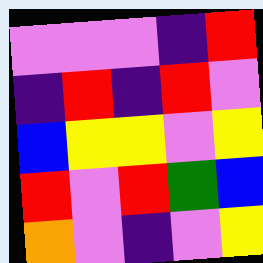[["violet", "violet", "violet", "indigo", "red"], ["indigo", "red", "indigo", "red", "violet"], ["blue", "yellow", "yellow", "violet", "yellow"], ["red", "violet", "red", "green", "blue"], ["orange", "violet", "indigo", "violet", "yellow"]]